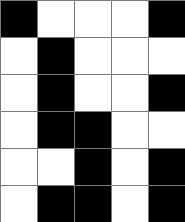[["black", "white", "white", "white", "black"], ["white", "black", "white", "white", "white"], ["white", "black", "white", "white", "black"], ["white", "black", "black", "white", "white"], ["white", "white", "black", "white", "black"], ["white", "black", "black", "white", "black"]]